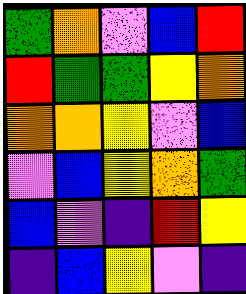[["green", "orange", "violet", "blue", "red"], ["red", "green", "green", "yellow", "orange"], ["orange", "orange", "yellow", "violet", "blue"], ["violet", "blue", "yellow", "orange", "green"], ["blue", "violet", "indigo", "red", "yellow"], ["indigo", "blue", "yellow", "violet", "indigo"]]